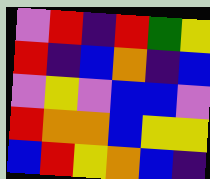[["violet", "red", "indigo", "red", "green", "yellow"], ["red", "indigo", "blue", "orange", "indigo", "blue"], ["violet", "yellow", "violet", "blue", "blue", "violet"], ["red", "orange", "orange", "blue", "yellow", "yellow"], ["blue", "red", "yellow", "orange", "blue", "indigo"]]